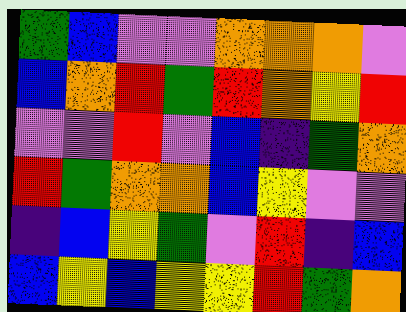[["green", "blue", "violet", "violet", "orange", "orange", "orange", "violet"], ["blue", "orange", "red", "green", "red", "orange", "yellow", "red"], ["violet", "violet", "red", "violet", "blue", "indigo", "green", "orange"], ["red", "green", "orange", "orange", "blue", "yellow", "violet", "violet"], ["indigo", "blue", "yellow", "green", "violet", "red", "indigo", "blue"], ["blue", "yellow", "blue", "yellow", "yellow", "red", "green", "orange"]]